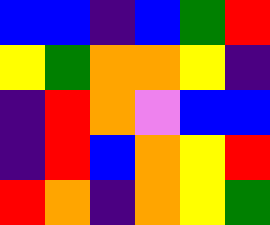[["blue", "blue", "indigo", "blue", "green", "red"], ["yellow", "green", "orange", "orange", "yellow", "indigo"], ["indigo", "red", "orange", "violet", "blue", "blue"], ["indigo", "red", "blue", "orange", "yellow", "red"], ["red", "orange", "indigo", "orange", "yellow", "green"]]